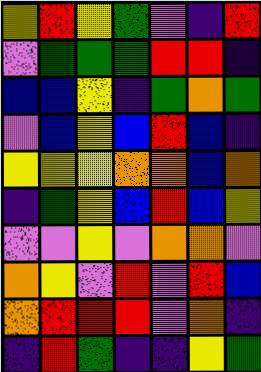[["yellow", "red", "yellow", "green", "violet", "indigo", "red"], ["violet", "green", "green", "green", "red", "red", "indigo"], ["blue", "blue", "yellow", "indigo", "green", "orange", "green"], ["violet", "blue", "yellow", "blue", "red", "blue", "indigo"], ["yellow", "yellow", "yellow", "orange", "orange", "blue", "orange"], ["indigo", "green", "yellow", "blue", "red", "blue", "yellow"], ["violet", "violet", "yellow", "violet", "orange", "orange", "violet"], ["orange", "yellow", "violet", "red", "violet", "red", "blue"], ["orange", "red", "red", "red", "violet", "orange", "indigo"], ["indigo", "red", "green", "indigo", "indigo", "yellow", "green"]]